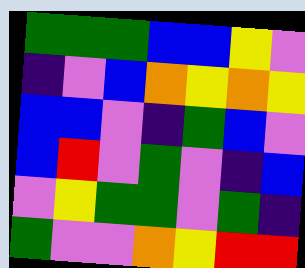[["green", "green", "green", "blue", "blue", "yellow", "violet"], ["indigo", "violet", "blue", "orange", "yellow", "orange", "yellow"], ["blue", "blue", "violet", "indigo", "green", "blue", "violet"], ["blue", "red", "violet", "green", "violet", "indigo", "blue"], ["violet", "yellow", "green", "green", "violet", "green", "indigo"], ["green", "violet", "violet", "orange", "yellow", "red", "red"]]